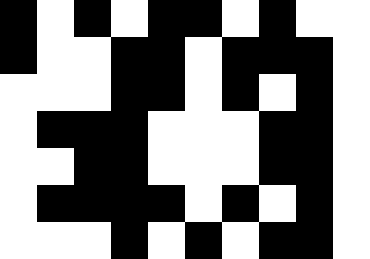[["black", "white", "black", "white", "black", "black", "white", "black", "white", "white"], ["black", "white", "white", "black", "black", "white", "black", "black", "black", "white"], ["white", "white", "white", "black", "black", "white", "black", "white", "black", "white"], ["white", "black", "black", "black", "white", "white", "white", "black", "black", "white"], ["white", "white", "black", "black", "white", "white", "white", "black", "black", "white"], ["white", "black", "black", "black", "black", "white", "black", "white", "black", "white"], ["white", "white", "white", "black", "white", "black", "white", "black", "black", "white"]]